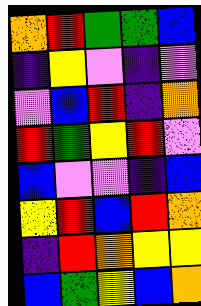[["orange", "red", "green", "green", "blue"], ["indigo", "yellow", "violet", "indigo", "violet"], ["violet", "blue", "red", "indigo", "orange"], ["red", "green", "yellow", "red", "violet"], ["blue", "violet", "violet", "indigo", "blue"], ["yellow", "red", "blue", "red", "orange"], ["indigo", "red", "orange", "yellow", "yellow"], ["blue", "green", "yellow", "blue", "orange"]]